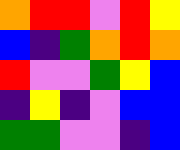[["orange", "red", "red", "violet", "red", "yellow"], ["blue", "indigo", "green", "orange", "red", "orange"], ["red", "violet", "violet", "green", "yellow", "blue"], ["indigo", "yellow", "indigo", "violet", "blue", "blue"], ["green", "green", "violet", "violet", "indigo", "blue"]]